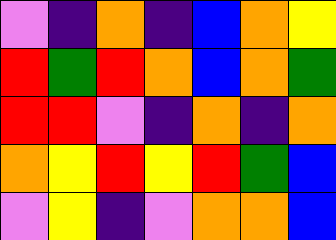[["violet", "indigo", "orange", "indigo", "blue", "orange", "yellow"], ["red", "green", "red", "orange", "blue", "orange", "green"], ["red", "red", "violet", "indigo", "orange", "indigo", "orange"], ["orange", "yellow", "red", "yellow", "red", "green", "blue"], ["violet", "yellow", "indigo", "violet", "orange", "orange", "blue"]]